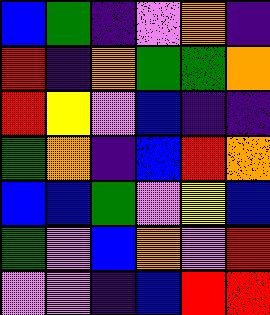[["blue", "green", "indigo", "violet", "orange", "indigo"], ["red", "indigo", "orange", "green", "green", "orange"], ["red", "yellow", "violet", "blue", "indigo", "indigo"], ["green", "orange", "indigo", "blue", "red", "orange"], ["blue", "blue", "green", "violet", "yellow", "blue"], ["green", "violet", "blue", "orange", "violet", "red"], ["violet", "violet", "indigo", "blue", "red", "red"]]